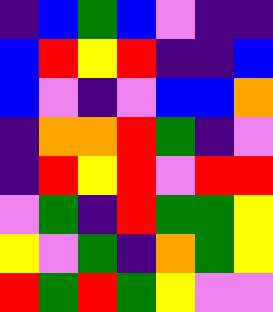[["indigo", "blue", "green", "blue", "violet", "indigo", "indigo"], ["blue", "red", "yellow", "red", "indigo", "indigo", "blue"], ["blue", "violet", "indigo", "violet", "blue", "blue", "orange"], ["indigo", "orange", "orange", "red", "green", "indigo", "violet"], ["indigo", "red", "yellow", "red", "violet", "red", "red"], ["violet", "green", "indigo", "red", "green", "green", "yellow"], ["yellow", "violet", "green", "indigo", "orange", "green", "yellow"], ["red", "green", "red", "green", "yellow", "violet", "violet"]]